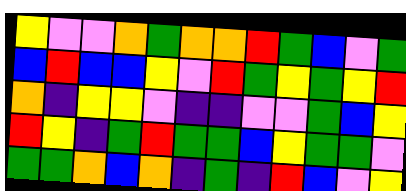[["yellow", "violet", "violet", "orange", "green", "orange", "orange", "red", "green", "blue", "violet", "green"], ["blue", "red", "blue", "blue", "yellow", "violet", "red", "green", "yellow", "green", "yellow", "red"], ["orange", "indigo", "yellow", "yellow", "violet", "indigo", "indigo", "violet", "violet", "green", "blue", "yellow"], ["red", "yellow", "indigo", "green", "red", "green", "green", "blue", "yellow", "green", "green", "violet"], ["green", "green", "orange", "blue", "orange", "indigo", "green", "indigo", "red", "blue", "violet", "yellow"]]